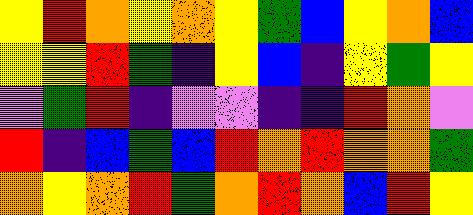[["yellow", "red", "orange", "yellow", "orange", "yellow", "green", "blue", "yellow", "orange", "blue"], ["yellow", "yellow", "red", "green", "indigo", "yellow", "blue", "indigo", "yellow", "green", "yellow"], ["violet", "green", "red", "indigo", "violet", "violet", "indigo", "indigo", "red", "orange", "violet"], ["red", "indigo", "blue", "green", "blue", "red", "orange", "red", "orange", "orange", "green"], ["orange", "yellow", "orange", "red", "green", "orange", "red", "orange", "blue", "red", "yellow"]]